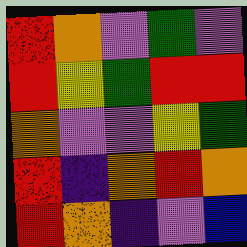[["red", "orange", "violet", "green", "violet"], ["red", "yellow", "green", "red", "red"], ["orange", "violet", "violet", "yellow", "green"], ["red", "indigo", "orange", "red", "orange"], ["red", "orange", "indigo", "violet", "blue"]]